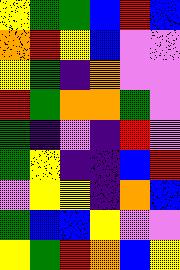[["yellow", "green", "green", "blue", "red", "blue"], ["orange", "red", "yellow", "blue", "violet", "violet"], ["yellow", "green", "indigo", "orange", "violet", "violet"], ["red", "green", "orange", "orange", "green", "violet"], ["green", "indigo", "violet", "indigo", "red", "violet"], ["green", "yellow", "indigo", "indigo", "blue", "red"], ["violet", "yellow", "yellow", "indigo", "orange", "blue"], ["green", "blue", "blue", "yellow", "violet", "violet"], ["yellow", "green", "red", "orange", "blue", "yellow"]]